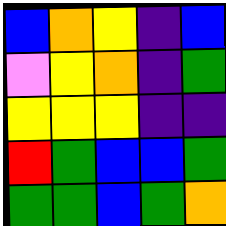[["blue", "orange", "yellow", "indigo", "blue"], ["violet", "yellow", "orange", "indigo", "green"], ["yellow", "yellow", "yellow", "indigo", "indigo"], ["red", "green", "blue", "blue", "green"], ["green", "green", "blue", "green", "orange"]]